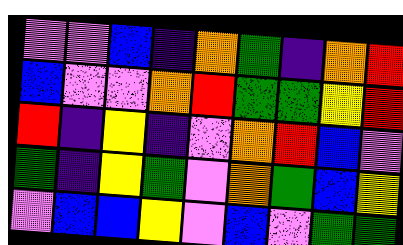[["violet", "violet", "blue", "indigo", "orange", "green", "indigo", "orange", "red"], ["blue", "violet", "violet", "orange", "red", "green", "green", "yellow", "red"], ["red", "indigo", "yellow", "indigo", "violet", "orange", "red", "blue", "violet"], ["green", "indigo", "yellow", "green", "violet", "orange", "green", "blue", "yellow"], ["violet", "blue", "blue", "yellow", "violet", "blue", "violet", "green", "green"]]